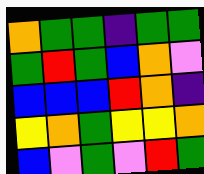[["orange", "green", "green", "indigo", "green", "green"], ["green", "red", "green", "blue", "orange", "violet"], ["blue", "blue", "blue", "red", "orange", "indigo"], ["yellow", "orange", "green", "yellow", "yellow", "orange"], ["blue", "violet", "green", "violet", "red", "green"]]